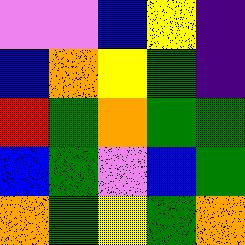[["violet", "violet", "blue", "yellow", "indigo"], ["blue", "orange", "yellow", "green", "indigo"], ["red", "green", "orange", "green", "green"], ["blue", "green", "violet", "blue", "green"], ["orange", "green", "yellow", "green", "orange"]]